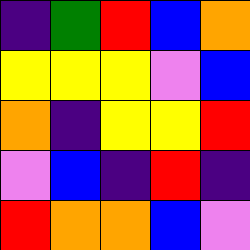[["indigo", "green", "red", "blue", "orange"], ["yellow", "yellow", "yellow", "violet", "blue"], ["orange", "indigo", "yellow", "yellow", "red"], ["violet", "blue", "indigo", "red", "indigo"], ["red", "orange", "orange", "blue", "violet"]]